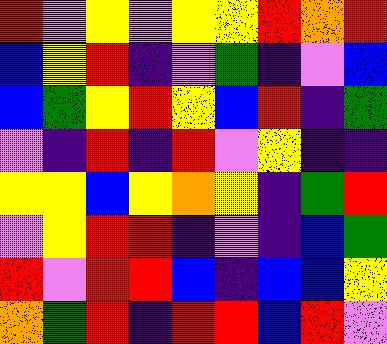[["red", "violet", "yellow", "violet", "yellow", "yellow", "red", "orange", "red"], ["blue", "yellow", "red", "indigo", "violet", "green", "indigo", "violet", "blue"], ["blue", "green", "yellow", "red", "yellow", "blue", "red", "indigo", "green"], ["violet", "indigo", "red", "indigo", "red", "violet", "yellow", "indigo", "indigo"], ["yellow", "yellow", "blue", "yellow", "orange", "yellow", "indigo", "green", "red"], ["violet", "yellow", "red", "red", "indigo", "violet", "indigo", "blue", "green"], ["red", "violet", "red", "red", "blue", "indigo", "blue", "blue", "yellow"], ["orange", "green", "red", "indigo", "red", "red", "blue", "red", "violet"]]